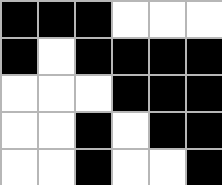[["black", "black", "black", "white", "white", "white"], ["black", "white", "black", "black", "black", "black"], ["white", "white", "white", "black", "black", "black"], ["white", "white", "black", "white", "black", "black"], ["white", "white", "black", "white", "white", "black"]]